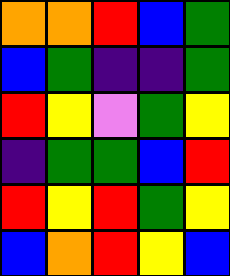[["orange", "orange", "red", "blue", "green"], ["blue", "green", "indigo", "indigo", "green"], ["red", "yellow", "violet", "green", "yellow"], ["indigo", "green", "green", "blue", "red"], ["red", "yellow", "red", "green", "yellow"], ["blue", "orange", "red", "yellow", "blue"]]